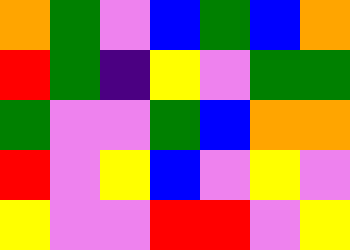[["orange", "green", "violet", "blue", "green", "blue", "orange"], ["red", "green", "indigo", "yellow", "violet", "green", "green"], ["green", "violet", "violet", "green", "blue", "orange", "orange"], ["red", "violet", "yellow", "blue", "violet", "yellow", "violet"], ["yellow", "violet", "violet", "red", "red", "violet", "yellow"]]